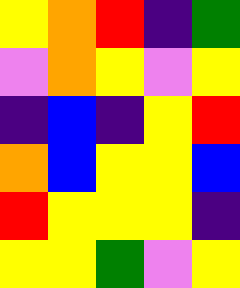[["yellow", "orange", "red", "indigo", "green"], ["violet", "orange", "yellow", "violet", "yellow"], ["indigo", "blue", "indigo", "yellow", "red"], ["orange", "blue", "yellow", "yellow", "blue"], ["red", "yellow", "yellow", "yellow", "indigo"], ["yellow", "yellow", "green", "violet", "yellow"]]